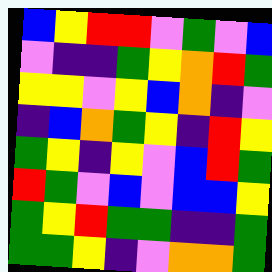[["blue", "yellow", "red", "red", "violet", "green", "violet", "blue"], ["violet", "indigo", "indigo", "green", "yellow", "orange", "red", "green"], ["yellow", "yellow", "violet", "yellow", "blue", "orange", "indigo", "violet"], ["indigo", "blue", "orange", "green", "yellow", "indigo", "red", "yellow"], ["green", "yellow", "indigo", "yellow", "violet", "blue", "red", "green"], ["red", "green", "violet", "blue", "violet", "blue", "blue", "yellow"], ["green", "yellow", "red", "green", "green", "indigo", "indigo", "green"], ["green", "green", "yellow", "indigo", "violet", "orange", "orange", "green"]]